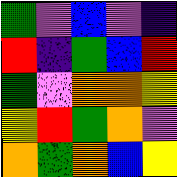[["green", "violet", "blue", "violet", "indigo"], ["red", "indigo", "green", "blue", "red"], ["green", "violet", "orange", "orange", "yellow"], ["yellow", "red", "green", "orange", "violet"], ["orange", "green", "orange", "blue", "yellow"]]